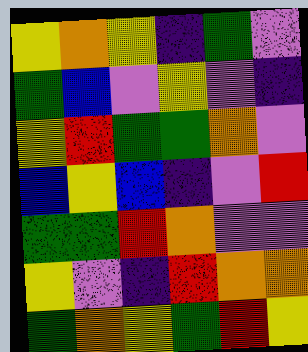[["yellow", "orange", "yellow", "indigo", "green", "violet"], ["green", "blue", "violet", "yellow", "violet", "indigo"], ["yellow", "red", "green", "green", "orange", "violet"], ["blue", "yellow", "blue", "indigo", "violet", "red"], ["green", "green", "red", "orange", "violet", "violet"], ["yellow", "violet", "indigo", "red", "orange", "orange"], ["green", "orange", "yellow", "green", "red", "yellow"]]